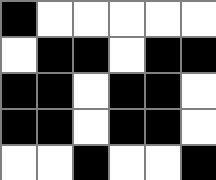[["black", "white", "white", "white", "white", "white"], ["white", "black", "black", "white", "black", "black"], ["black", "black", "white", "black", "black", "white"], ["black", "black", "white", "black", "black", "white"], ["white", "white", "black", "white", "white", "black"]]